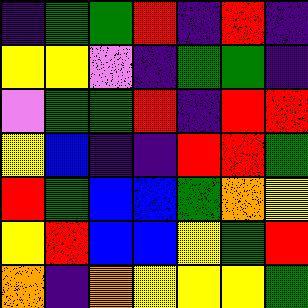[["indigo", "green", "green", "red", "indigo", "red", "indigo"], ["yellow", "yellow", "violet", "indigo", "green", "green", "indigo"], ["violet", "green", "green", "red", "indigo", "red", "red"], ["yellow", "blue", "indigo", "indigo", "red", "red", "green"], ["red", "green", "blue", "blue", "green", "orange", "yellow"], ["yellow", "red", "blue", "blue", "yellow", "green", "red"], ["orange", "indigo", "orange", "yellow", "yellow", "yellow", "green"]]